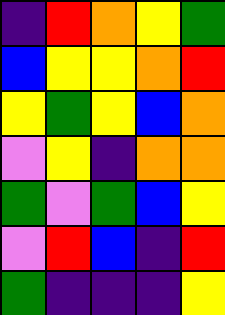[["indigo", "red", "orange", "yellow", "green"], ["blue", "yellow", "yellow", "orange", "red"], ["yellow", "green", "yellow", "blue", "orange"], ["violet", "yellow", "indigo", "orange", "orange"], ["green", "violet", "green", "blue", "yellow"], ["violet", "red", "blue", "indigo", "red"], ["green", "indigo", "indigo", "indigo", "yellow"]]